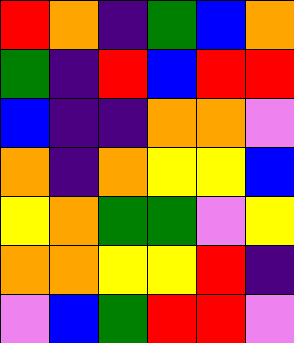[["red", "orange", "indigo", "green", "blue", "orange"], ["green", "indigo", "red", "blue", "red", "red"], ["blue", "indigo", "indigo", "orange", "orange", "violet"], ["orange", "indigo", "orange", "yellow", "yellow", "blue"], ["yellow", "orange", "green", "green", "violet", "yellow"], ["orange", "orange", "yellow", "yellow", "red", "indigo"], ["violet", "blue", "green", "red", "red", "violet"]]